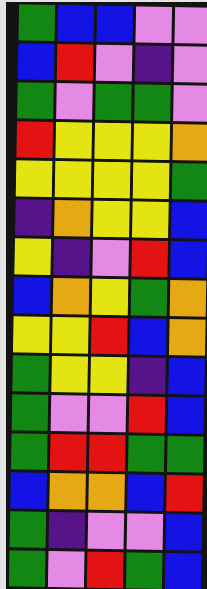[["green", "blue", "blue", "violet", "violet"], ["blue", "red", "violet", "indigo", "violet"], ["green", "violet", "green", "green", "violet"], ["red", "yellow", "yellow", "yellow", "orange"], ["yellow", "yellow", "yellow", "yellow", "green"], ["indigo", "orange", "yellow", "yellow", "blue"], ["yellow", "indigo", "violet", "red", "blue"], ["blue", "orange", "yellow", "green", "orange"], ["yellow", "yellow", "red", "blue", "orange"], ["green", "yellow", "yellow", "indigo", "blue"], ["green", "violet", "violet", "red", "blue"], ["green", "red", "red", "green", "green"], ["blue", "orange", "orange", "blue", "red"], ["green", "indigo", "violet", "violet", "blue"], ["green", "violet", "red", "green", "blue"]]